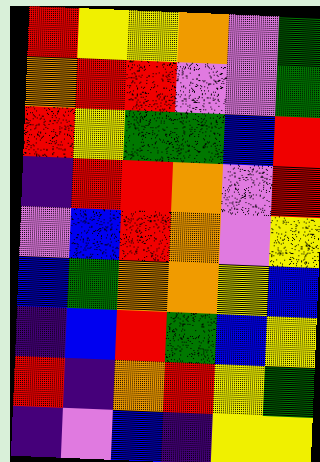[["red", "yellow", "yellow", "orange", "violet", "green"], ["orange", "red", "red", "violet", "violet", "green"], ["red", "yellow", "green", "green", "blue", "red"], ["indigo", "red", "red", "orange", "violet", "red"], ["violet", "blue", "red", "orange", "violet", "yellow"], ["blue", "green", "orange", "orange", "yellow", "blue"], ["indigo", "blue", "red", "green", "blue", "yellow"], ["red", "indigo", "orange", "red", "yellow", "green"], ["indigo", "violet", "blue", "indigo", "yellow", "yellow"]]